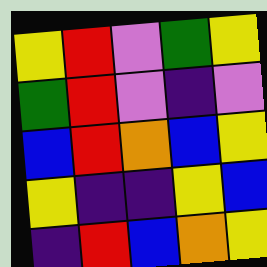[["yellow", "red", "violet", "green", "yellow"], ["green", "red", "violet", "indigo", "violet"], ["blue", "red", "orange", "blue", "yellow"], ["yellow", "indigo", "indigo", "yellow", "blue"], ["indigo", "red", "blue", "orange", "yellow"]]